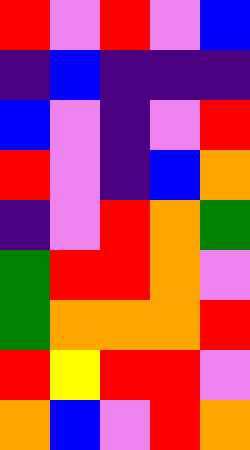[["red", "violet", "red", "violet", "blue"], ["indigo", "blue", "indigo", "indigo", "indigo"], ["blue", "violet", "indigo", "violet", "red"], ["red", "violet", "indigo", "blue", "orange"], ["indigo", "violet", "red", "orange", "green"], ["green", "red", "red", "orange", "violet"], ["green", "orange", "orange", "orange", "red"], ["red", "yellow", "red", "red", "violet"], ["orange", "blue", "violet", "red", "orange"]]